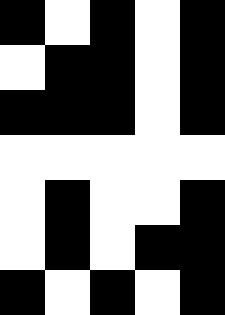[["black", "white", "black", "white", "black"], ["white", "black", "black", "white", "black"], ["black", "black", "black", "white", "black"], ["white", "white", "white", "white", "white"], ["white", "black", "white", "white", "black"], ["white", "black", "white", "black", "black"], ["black", "white", "black", "white", "black"]]